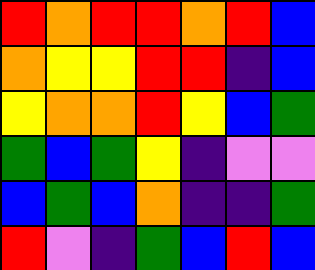[["red", "orange", "red", "red", "orange", "red", "blue"], ["orange", "yellow", "yellow", "red", "red", "indigo", "blue"], ["yellow", "orange", "orange", "red", "yellow", "blue", "green"], ["green", "blue", "green", "yellow", "indigo", "violet", "violet"], ["blue", "green", "blue", "orange", "indigo", "indigo", "green"], ["red", "violet", "indigo", "green", "blue", "red", "blue"]]